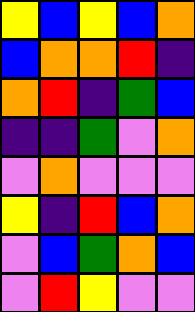[["yellow", "blue", "yellow", "blue", "orange"], ["blue", "orange", "orange", "red", "indigo"], ["orange", "red", "indigo", "green", "blue"], ["indigo", "indigo", "green", "violet", "orange"], ["violet", "orange", "violet", "violet", "violet"], ["yellow", "indigo", "red", "blue", "orange"], ["violet", "blue", "green", "orange", "blue"], ["violet", "red", "yellow", "violet", "violet"]]